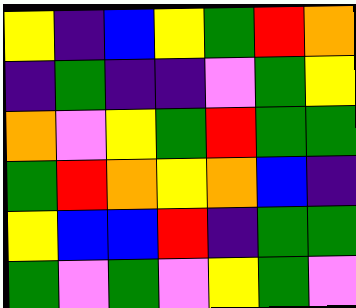[["yellow", "indigo", "blue", "yellow", "green", "red", "orange"], ["indigo", "green", "indigo", "indigo", "violet", "green", "yellow"], ["orange", "violet", "yellow", "green", "red", "green", "green"], ["green", "red", "orange", "yellow", "orange", "blue", "indigo"], ["yellow", "blue", "blue", "red", "indigo", "green", "green"], ["green", "violet", "green", "violet", "yellow", "green", "violet"]]